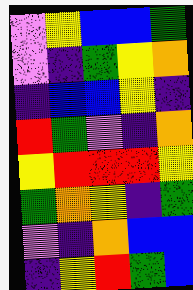[["violet", "yellow", "blue", "blue", "green"], ["violet", "indigo", "green", "yellow", "orange"], ["indigo", "blue", "blue", "yellow", "indigo"], ["red", "green", "violet", "indigo", "orange"], ["yellow", "red", "red", "red", "yellow"], ["green", "orange", "yellow", "indigo", "green"], ["violet", "indigo", "orange", "blue", "blue"], ["indigo", "yellow", "red", "green", "blue"]]